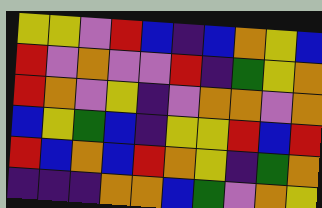[["yellow", "yellow", "violet", "red", "blue", "indigo", "blue", "orange", "yellow", "blue"], ["red", "violet", "orange", "violet", "violet", "red", "indigo", "green", "yellow", "orange"], ["red", "orange", "violet", "yellow", "indigo", "violet", "orange", "orange", "violet", "orange"], ["blue", "yellow", "green", "blue", "indigo", "yellow", "yellow", "red", "blue", "red"], ["red", "blue", "orange", "blue", "red", "orange", "yellow", "indigo", "green", "orange"], ["indigo", "indigo", "indigo", "orange", "orange", "blue", "green", "violet", "orange", "yellow"]]